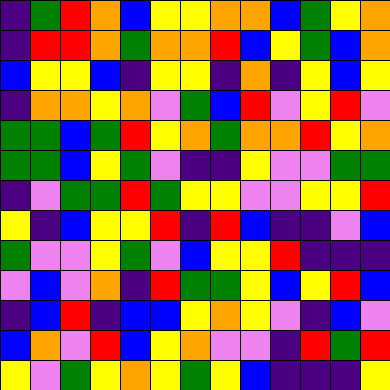[["indigo", "green", "red", "orange", "blue", "yellow", "yellow", "orange", "orange", "blue", "green", "yellow", "orange"], ["indigo", "red", "red", "orange", "green", "orange", "orange", "red", "blue", "yellow", "green", "blue", "orange"], ["blue", "yellow", "yellow", "blue", "indigo", "yellow", "yellow", "indigo", "orange", "indigo", "yellow", "blue", "yellow"], ["indigo", "orange", "orange", "yellow", "orange", "violet", "green", "blue", "red", "violet", "yellow", "red", "violet"], ["green", "green", "blue", "green", "red", "yellow", "orange", "green", "orange", "orange", "red", "yellow", "orange"], ["green", "green", "blue", "yellow", "green", "violet", "indigo", "indigo", "yellow", "violet", "violet", "green", "green"], ["indigo", "violet", "green", "green", "red", "green", "yellow", "yellow", "violet", "violet", "yellow", "yellow", "red"], ["yellow", "indigo", "blue", "yellow", "yellow", "red", "indigo", "red", "blue", "indigo", "indigo", "violet", "blue"], ["green", "violet", "violet", "yellow", "green", "violet", "blue", "yellow", "yellow", "red", "indigo", "indigo", "indigo"], ["violet", "blue", "violet", "orange", "indigo", "red", "green", "green", "yellow", "blue", "yellow", "red", "blue"], ["indigo", "blue", "red", "indigo", "blue", "blue", "yellow", "orange", "yellow", "violet", "indigo", "blue", "violet"], ["blue", "orange", "violet", "red", "blue", "yellow", "orange", "violet", "violet", "indigo", "red", "green", "red"], ["yellow", "violet", "green", "yellow", "orange", "yellow", "green", "yellow", "blue", "indigo", "indigo", "indigo", "yellow"]]